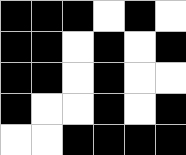[["black", "black", "black", "white", "black", "white"], ["black", "black", "white", "black", "white", "black"], ["black", "black", "white", "black", "white", "white"], ["black", "white", "white", "black", "white", "black"], ["white", "white", "black", "black", "black", "black"]]